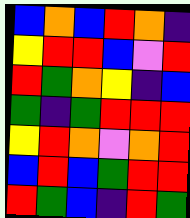[["blue", "orange", "blue", "red", "orange", "indigo"], ["yellow", "red", "red", "blue", "violet", "red"], ["red", "green", "orange", "yellow", "indigo", "blue"], ["green", "indigo", "green", "red", "red", "red"], ["yellow", "red", "orange", "violet", "orange", "red"], ["blue", "red", "blue", "green", "red", "red"], ["red", "green", "blue", "indigo", "red", "green"]]